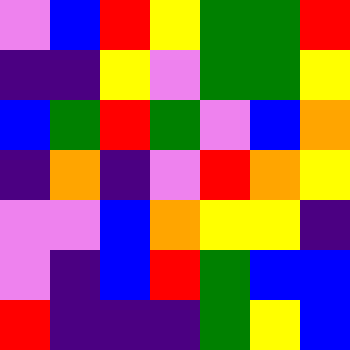[["violet", "blue", "red", "yellow", "green", "green", "red"], ["indigo", "indigo", "yellow", "violet", "green", "green", "yellow"], ["blue", "green", "red", "green", "violet", "blue", "orange"], ["indigo", "orange", "indigo", "violet", "red", "orange", "yellow"], ["violet", "violet", "blue", "orange", "yellow", "yellow", "indigo"], ["violet", "indigo", "blue", "red", "green", "blue", "blue"], ["red", "indigo", "indigo", "indigo", "green", "yellow", "blue"]]